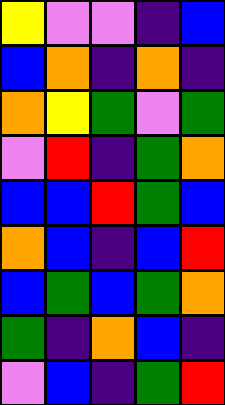[["yellow", "violet", "violet", "indigo", "blue"], ["blue", "orange", "indigo", "orange", "indigo"], ["orange", "yellow", "green", "violet", "green"], ["violet", "red", "indigo", "green", "orange"], ["blue", "blue", "red", "green", "blue"], ["orange", "blue", "indigo", "blue", "red"], ["blue", "green", "blue", "green", "orange"], ["green", "indigo", "orange", "blue", "indigo"], ["violet", "blue", "indigo", "green", "red"]]